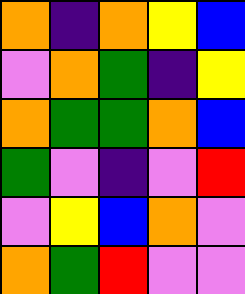[["orange", "indigo", "orange", "yellow", "blue"], ["violet", "orange", "green", "indigo", "yellow"], ["orange", "green", "green", "orange", "blue"], ["green", "violet", "indigo", "violet", "red"], ["violet", "yellow", "blue", "orange", "violet"], ["orange", "green", "red", "violet", "violet"]]